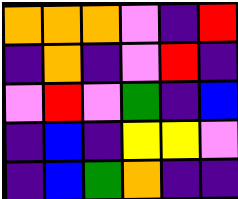[["orange", "orange", "orange", "violet", "indigo", "red"], ["indigo", "orange", "indigo", "violet", "red", "indigo"], ["violet", "red", "violet", "green", "indigo", "blue"], ["indigo", "blue", "indigo", "yellow", "yellow", "violet"], ["indigo", "blue", "green", "orange", "indigo", "indigo"]]